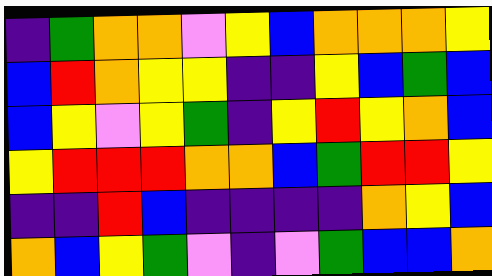[["indigo", "green", "orange", "orange", "violet", "yellow", "blue", "orange", "orange", "orange", "yellow"], ["blue", "red", "orange", "yellow", "yellow", "indigo", "indigo", "yellow", "blue", "green", "blue"], ["blue", "yellow", "violet", "yellow", "green", "indigo", "yellow", "red", "yellow", "orange", "blue"], ["yellow", "red", "red", "red", "orange", "orange", "blue", "green", "red", "red", "yellow"], ["indigo", "indigo", "red", "blue", "indigo", "indigo", "indigo", "indigo", "orange", "yellow", "blue"], ["orange", "blue", "yellow", "green", "violet", "indigo", "violet", "green", "blue", "blue", "orange"]]